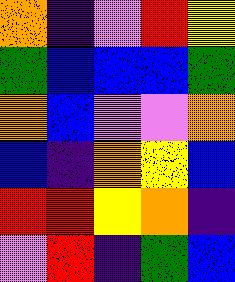[["orange", "indigo", "violet", "red", "yellow"], ["green", "blue", "blue", "blue", "green"], ["orange", "blue", "violet", "violet", "orange"], ["blue", "indigo", "orange", "yellow", "blue"], ["red", "red", "yellow", "orange", "indigo"], ["violet", "red", "indigo", "green", "blue"]]